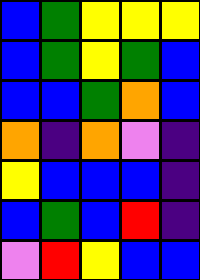[["blue", "green", "yellow", "yellow", "yellow"], ["blue", "green", "yellow", "green", "blue"], ["blue", "blue", "green", "orange", "blue"], ["orange", "indigo", "orange", "violet", "indigo"], ["yellow", "blue", "blue", "blue", "indigo"], ["blue", "green", "blue", "red", "indigo"], ["violet", "red", "yellow", "blue", "blue"]]